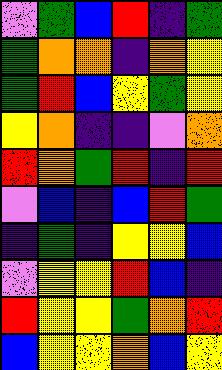[["violet", "green", "blue", "red", "indigo", "green"], ["green", "orange", "orange", "indigo", "orange", "yellow"], ["green", "red", "blue", "yellow", "green", "yellow"], ["yellow", "orange", "indigo", "indigo", "violet", "orange"], ["red", "orange", "green", "red", "indigo", "red"], ["violet", "blue", "indigo", "blue", "red", "green"], ["indigo", "green", "indigo", "yellow", "yellow", "blue"], ["violet", "yellow", "yellow", "red", "blue", "indigo"], ["red", "yellow", "yellow", "green", "orange", "red"], ["blue", "yellow", "yellow", "orange", "blue", "yellow"]]